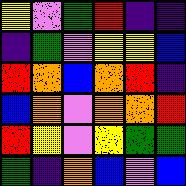[["yellow", "violet", "green", "red", "indigo", "indigo"], ["indigo", "green", "violet", "yellow", "yellow", "blue"], ["red", "orange", "blue", "orange", "red", "indigo"], ["blue", "orange", "violet", "orange", "orange", "red"], ["red", "yellow", "violet", "yellow", "green", "green"], ["green", "indigo", "orange", "blue", "violet", "blue"]]